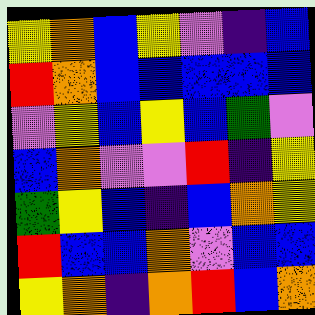[["yellow", "orange", "blue", "yellow", "violet", "indigo", "blue"], ["red", "orange", "blue", "blue", "blue", "blue", "blue"], ["violet", "yellow", "blue", "yellow", "blue", "green", "violet"], ["blue", "orange", "violet", "violet", "red", "indigo", "yellow"], ["green", "yellow", "blue", "indigo", "blue", "orange", "yellow"], ["red", "blue", "blue", "orange", "violet", "blue", "blue"], ["yellow", "orange", "indigo", "orange", "red", "blue", "orange"]]